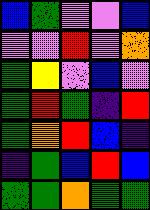[["blue", "green", "violet", "violet", "blue"], ["violet", "violet", "red", "violet", "orange"], ["green", "yellow", "violet", "blue", "violet"], ["green", "red", "green", "indigo", "red"], ["green", "orange", "red", "blue", "indigo"], ["indigo", "green", "blue", "red", "blue"], ["green", "green", "orange", "green", "green"]]